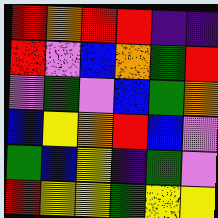[["red", "orange", "red", "red", "indigo", "indigo"], ["red", "violet", "blue", "orange", "green", "red"], ["violet", "green", "violet", "blue", "green", "orange"], ["blue", "yellow", "orange", "red", "blue", "violet"], ["green", "blue", "yellow", "indigo", "green", "violet"], ["red", "yellow", "yellow", "green", "yellow", "yellow"]]